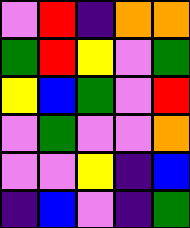[["violet", "red", "indigo", "orange", "orange"], ["green", "red", "yellow", "violet", "green"], ["yellow", "blue", "green", "violet", "red"], ["violet", "green", "violet", "violet", "orange"], ["violet", "violet", "yellow", "indigo", "blue"], ["indigo", "blue", "violet", "indigo", "green"]]